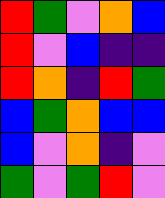[["red", "green", "violet", "orange", "blue"], ["red", "violet", "blue", "indigo", "indigo"], ["red", "orange", "indigo", "red", "green"], ["blue", "green", "orange", "blue", "blue"], ["blue", "violet", "orange", "indigo", "violet"], ["green", "violet", "green", "red", "violet"]]